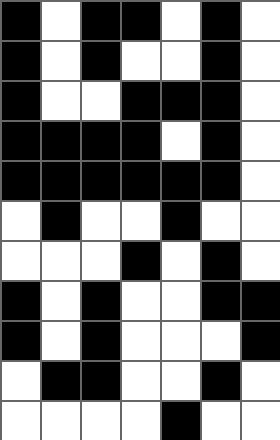[["black", "white", "black", "black", "white", "black", "white"], ["black", "white", "black", "white", "white", "black", "white"], ["black", "white", "white", "black", "black", "black", "white"], ["black", "black", "black", "black", "white", "black", "white"], ["black", "black", "black", "black", "black", "black", "white"], ["white", "black", "white", "white", "black", "white", "white"], ["white", "white", "white", "black", "white", "black", "white"], ["black", "white", "black", "white", "white", "black", "black"], ["black", "white", "black", "white", "white", "white", "black"], ["white", "black", "black", "white", "white", "black", "white"], ["white", "white", "white", "white", "black", "white", "white"]]